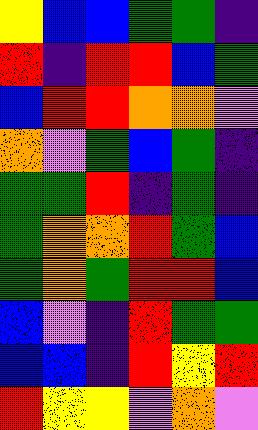[["yellow", "blue", "blue", "green", "green", "indigo"], ["red", "indigo", "red", "red", "blue", "green"], ["blue", "red", "red", "orange", "orange", "violet"], ["orange", "violet", "green", "blue", "green", "indigo"], ["green", "green", "red", "indigo", "green", "indigo"], ["green", "orange", "orange", "red", "green", "blue"], ["green", "orange", "green", "red", "red", "blue"], ["blue", "violet", "indigo", "red", "green", "green"], ["blue", "blue", "indigo", "red", "yellow", "red"], ["red", "yellow", "yellow", "violet", "orange", "violet"]]